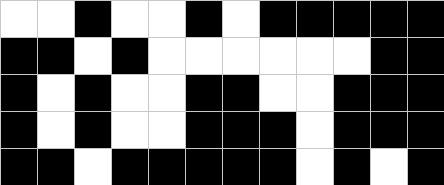[["white", "white", "black", "white", "white", "black", "white", "black", "black", "black", "black", "black"], ["black", "black", "white", "black", "white", "white", "white", "white", "white", "white", "black", "black"], ["black", "white", "black", "white", "white", "black", "black", "white", "white", "black", "black", "black"], ["black", "white", "black", "white", "white", "black", "black", "black", "white", "black", "black", "black"], ["black", "black", "white", "black", "black", "black", "black", "black", "white", "black", "white", "black"]]